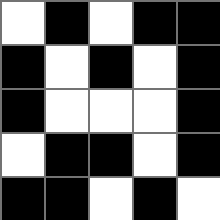[["white", "black", "white", "black", "black"], ["black", "white", "black", "white", "black"], ["black", "white", "white", "white", "black"], ["white", "black", "black", "white", "black"], ["black", "black", "white", "black", "white"]]